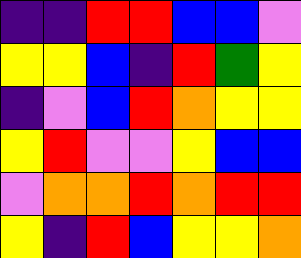[["indigo", "indigo", "red", "red", "blue", "blue", "violet"], ["yellow", "yellow", "blue", "indigo", "red", "green", "yellow"], ["indigo", "violet", "blue", "red", "orange", "yellow", "yellow"], ["yellow", "red", "violet", "violet", "yellow", "blue", "blue"], ["violet", "orange", "orange", "red", "orange", "red", "red"], ["yellow", "indigo", "red", "blue", "yellow", "yellow", "orange"]]